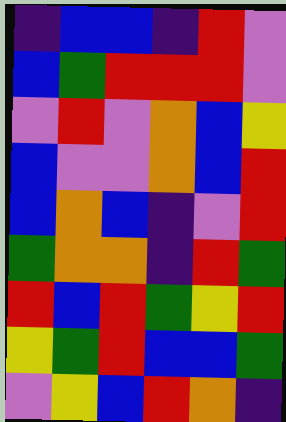[["indigo", "blue", "blue", "indigo", "red", "violet"], ["blue", "green", "red", "red", "red", "violet"], ["violet", "red", "violet", "orange", "blue", "yellow"], ["blue", "violet", "violet", "orange", "blue", "red"], ["blue", "orange", "blue", "indigo", "violet", "red"], ["green", "orange", "orange", "indigo", "red", "green"], ["red", "blue", "red", "green", "yellow", "red"], ["yellow", "green", "red", "blue", "blue", "green"], ["violet", "yellow", "blue", "red", "orange", "indigo"]]